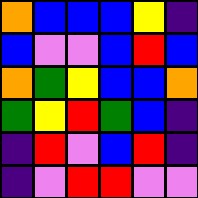[["orange", "blue", "blue", "blue", "yellow", "indigo"], ["blue", "violet", "violet", "blue", "red", "blue"], ["orange", "green", "yellow", "blue", "blue", "orange"], ["green", "yellow", "red", "green", "blue", "indigo"], ["indigo", "red", "violet", "blue", "red", "indigo"], ["indigo", "violet", "red", "red", "violet", "violet"]]